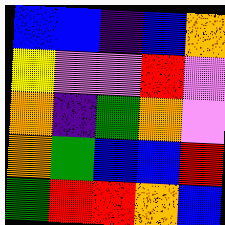[["blue", "blue", "indigo", "blue", "orange"], ["yellow", "violet", "violet", "red", "violet"], ["orange", "indigo", "green", "orange", "violet"], ["orange", "green", "blue", "blue", "red"], ["green", "red", "red", "orange", "blue"]]